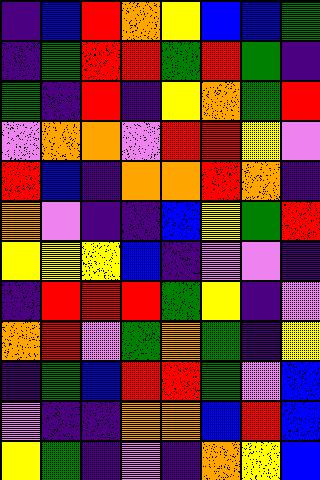[["indigo", "blue", "red", "orange", "yellow", "blue", "blue", "green"], ["indigo", "green", "red", "red", "green", "red", "green", "indigo"], ["green", "indigo", "red", "indigo", "yellow", "orange", "green", "red"], ["violet", "orange", "orange", "violet", "red", "red", "yellow", "violet"], ["red", "blue", "indigo", "orange", "orange", "red", "orange", "indigo"], ["orange", "violet", "indigo", "indigo", "blue", "yellow", "green", "red"], ["yellow", "yellow", "yellow", "blue", "indigo", "violet", "violet", "indigo"], ["indigo", "red", "red", "red", "green", "yellow", "indigo", "violet"], ["orange", "red", "violet", "green", "orange", "green", "indigo", "yellow"], ["indigo", "green", "blue", "red", "red", "green", "violet", "blue"], ["violet", "indigo", "indigo", "orange", "orange", "blue", "red", "blue"], ["yellow", "green", "indigo", "violet", "indigo", "orange", "yellow", "blue"]]